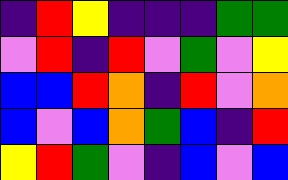[["indigo", "red", "yellow", "indigo", "indigo", "indigo", "green", "green"], ["violet", "red", "indigo", "red", "violet", "green", "violet", "yellow"], ["blue", "blue", "red", "orange", "indigo", "red", "violet", "orange"], ["blue", "violet", "blue", "orange", "green", "blue", "indigo", "red"], ["yellow", "red", "green", "violet", "indigo", "blue", "violet", "blue"]]